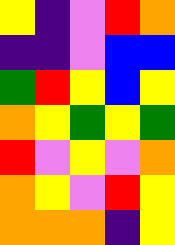[["yellow", "indigo", "violet", "red", "orange"], ["indigo", "indigo", "violet", "blue", "blue"], ["green", "red", "yellow", "blue", "yellow"], ["orange", "yellow", "green", "yellow", "green"], ["red", "violet", "yellow", "violet", "orange"], ["orange", "yellow", "violet", "red", "yellow"], ["orange", "orange", "orange", "indigo", "yellow"]]